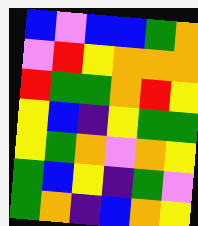[["blue", "violet", "blue", "blue", "green", "orange"], ["violet", "red", "yellow", "orange", "orange", "orange"], ["red", "green", "green", "orange", "red", "yellow"], ["yellow", "blue", "indigo", "yellow", "green", "green"], ["yellow", "green", "orange", "violet", "orange", "yellow"], ["green", "blue", "yellow", "indigo", "green", "violet"], ["green", "orange", "indigo", "blue", "orange", "yellow"]]